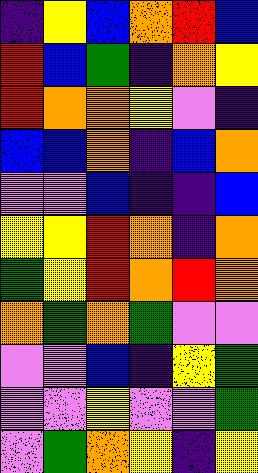[["indigo", "yellow", "blue", "orange", "red", "blue"], ["red", "blue", "green", "indigo", "orange", "yellow"], ["red", "orange", "orange", "yellow", "violet", "indigo"], ["blue", "blue", "orange", "indigo", "blue", "orange"], ["violet", "violet", "blue", "indigo", "indigo", "blue"], ["yellow", "yellow", "red", "orange", "indigo", "orange"], ["green", "yellow", "red", "orange", "red", "orange"], ["orange", "green", "orange", "green", "violet", "violet"], ["violet", "violet", "blue", "indigo", "yellow", "green"], ["violet", "violet", "yellow", "violet", "violet", "green"], ["violet", "green", "orange", "yellow", "indigo", "yellow"]]